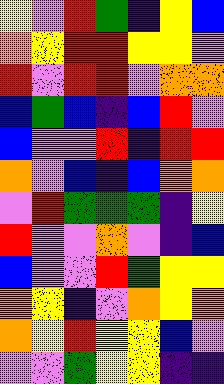[["yellow", "violet", "red", "green", "indigo", "yellow", "blue"], ["orange", "yellow", "red", "red", "yellow", "yellow", "violet"], ["red", "violet", "red", "red", "violet", "orange", "orange"], ["blue", "green", "blue", "indigo", "blue", "red", "violet"], ["blue", "violet", "violet", "red", "indigo", "red", "red"], ["orange", "violet", "blue", "indigo", "blue", "orange", "orange"], ["violet", "red", "green", "green", "green", "indigo", "yellow"], ["red", "violet", "violet", "orange", "violet", "indigo", "blue"], ["blue", "violet", "violet", "red", "green", "yellow", "yellow"], ["orange", "yellow", "indigo", "violet", "orange", "yellow", "orange"], ["orange", "yellow", "red", "yellow", "yellow", "blue", "violet"], ["violet", "violet", "green", "yellow", "yellow", "indigo", "indigo"]]